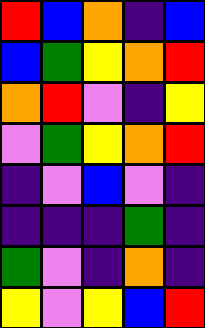[["red", "blue", "orange", "indigo", "blue"], ["blue", "green", "yellow", "orange", "red"], ["orange", "red", "violet", "indigo", "yellow"], ["violet", "green", "yellow", "orange", "red"], ["indigo", "violet", "blue", "violet", "indigo"], ["indigo", "indigo", "indigo", "green", "indigo"], ["green", "violet", "indigo", "orange", "indigo"], ["yellow", "violet", "yellow", "blue", "red"]]